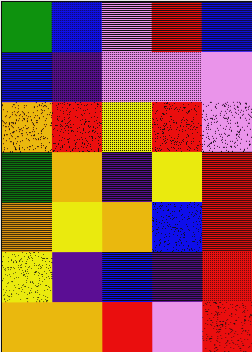[["green", "blue", "violet", "red", "blue"], ["blue", "indigo", "violet", "violet", "violet"], ["orange", "red", "yellow", "red", "violet"], ["green", "orange", "indigo", "yellow", "red"], ["orange", "yellow", "orange", "blue", "red"], ["yellow", "indigo", "blue", "indigo", "red"], ["orange", "orange", "red", "violet", "red"]]